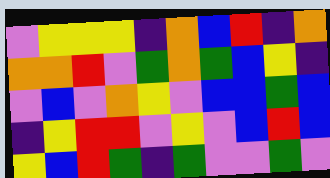[["violet", "yellow", "yellow", "yellow", "indigo", "orange", "blue", "red", "indigo", "orange"], ["orange", "orange", "red", "violet", "green", "orange", "green", "blue", "yellow", "indigo"], ["violet", "blue", "violet", "orange", "yellow", "violet", "blue", "blue", "green", "blue"], ["indigo", "yellow", "red", "red", "violet", "yellow", "violet", "blue", "red", "blue"], ["yellow", "blue", "red", "green", "indigo", "green", "violet", "violet", "green", "violet"]]